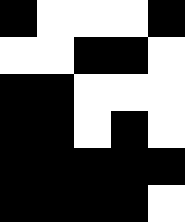[["black", "white", "white", "white", "black"], ["white", "white", "black", "black", "white"], ["black", "black", "white", "white", "white"], ["black", "black", "white", "black", "white"], ["black", "black", "black", "black", "black"], ["black", "black", "black", "black", "white"]]